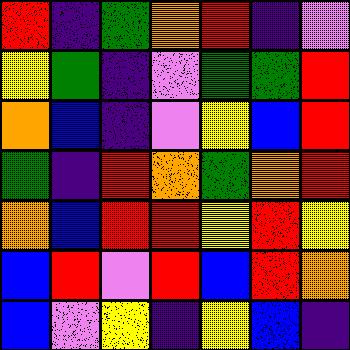[["red", "indigo", "green", "orange", "red", "indigo", "violet"], ["yellow", "green", "indigo", "violet", "green", "green", "red"], ["orange", "blue", "indigo", "violet", "yellow", "blue", "red"], ["green", "indigo", "red", "orange", "green", "orange", "red"], ["orange", "blue", "red", "red", "yellow", "red", "yellow"], ["blue", "red", "violet", "red", "blue", "red", "orange"], ["blue", "violet", "yellow", "indigo", "yellow", "blue", "indigo"]]